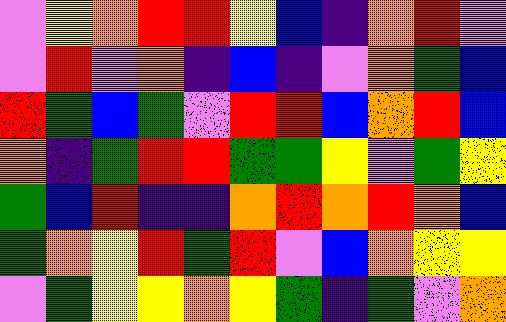[["violet", "yellow", "orange", "red", "red", "yellow", "blue", "indigo", "orange", "red", "violet"], ["violet", "red", "violet", "orange", "indigo", "blue", "indigo", "violet", "orange", "green", "blue"], ["red", "green", "blue", "green", "violet", "red", "red", "blue", "orange", "red", "blue"], ["orange", "indigo", "green", "red", "red", "green", "green", "yellow", "violet", "green", "yellow"], ["green", "blue", "red", "indigo", "indigo", "orange", "red", "orange", "red", "orange", "blue"], ["green", "orange", "yellow", "red", "green", "red", "violet", "blue", "orange", "yellow", "yellow"], ["violet", "green", "yellow", "yellow", "orange", "yellow", "green", "indigo", "green", "violet", "orange"]]